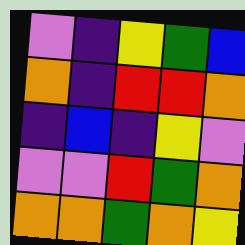[["violet", "indigo", "yellow", "green", "blue"], ["orange", "indigo", "red", "red", "orange"], ["indigo", "blue", "indigo", "yellow", "violet"], ["violet", "violet", "red", "green", "orange"], ["orange", "orange", "green", "orange", "yellow"]]